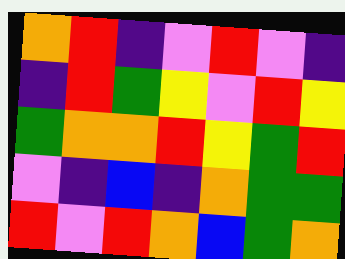[["orange", "red", "indigo", "violet", "red", "violet", "indigo"], ["indigo", "red", "green", "yellow", "violet", "red", "yellow"], ["green", "orange", "orange", "red", "yellow", "green", "red"], ["violet", "indigo", "blue", "indigo", "orange", "green", "green"], ["red", "violet", "red", "orange", "blue", "green", "orange"]]